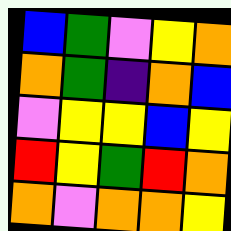[["blue", "green", "violet", "yellow", "orange"], ["orange", "green", "indigo", "orange", "blue"], ["violet", "yellow", "yellow", "blue", "yellow"], ["red", "yellow", "green", "red", "orange"], ["orange", "violet", "orange", "orange", "yellow"]]